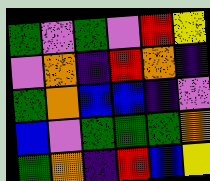[["green", "violet", "green", "violet", "red", "yellow"], ["violet", "orange", "indigo", "red", "orange", "indigo"], ["green", "orange", "blue", "blue", "indigo", "violet"], ["blue", "violet", "green", "green", "green", "orange"], ["green", "orange", "indigo", "red", "blue", "yellow"]]